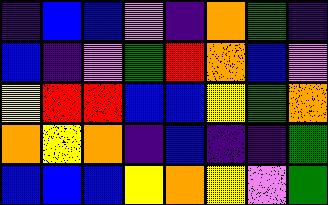[["indigo", "blue", "blue", "violet", "indigo", "orange", "green", "indigo"], ["blue", "indigo", "violet", "green", "red", "orange", "blue", "violet"], ["yellow", "red", "red", "blue", "blue", "yellow", "green", "orange"], ["orange", "yellow", "orange", "indigo", "blue", "indigo", "indigo", "green"], ["blue", "blue", "blue", "yellow", "orange", "yellow", "violet", "green"]]